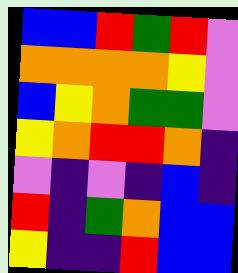[["blue", "blue", "red", "green", "red", "violet"], ["orange", "orange", "orange", "orange", "yellow", "violet"], ["blue", "yellow", "orange", "green", "green", "violet"], ["yellow", "orange", "red", "red", "orange", "indigo"], ["violet", "indigo", "violet", "indigo", "blue", "indigo"], ["red", "indigo", "green", "orange", "blue", "blue"], ["yellow", "indigo", "indigo", "red", "blue", "blue"]]